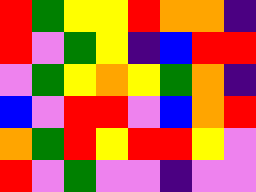[["red", "green", "yellow", "yellow", "red", "orange", "orange", "indigo"], ["red", "violet", "green", "yellow", "indigo", "blue", "red", "red"], ["violet", "green", "yellow", "orange", "yellow", "green", "orange", "indigo"], ["blue", "violet", "red", "red", "violet", "blue", "orange", "red"], ["orange", "green", "red", "yellow", "red", "red", "yellow", "violet"], ["red", "violet", "green", "violet", "violet", "indigo", "violet", "violet"]]